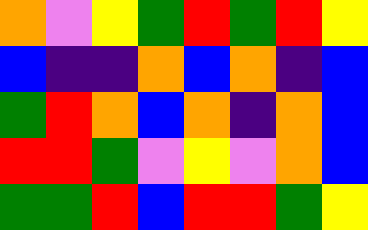[["orange", "violet", "yellow", "green", "red", "green", "red", "yellow"], ["blue", "indigo", "indigo", "orange", "blue", "orange", "indigo", "blue"], ["green", "red", "orange", "blue", "orange", "indigo", "orange", "blue"], ["red", "red", "green", "violet", "yellow", "violet", "orange", "blue"], ["green", "green", "red", "blue", "red", "red", "green", "yellow"]]